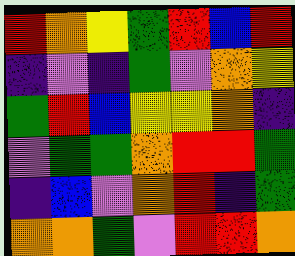[["red", "orange", "yellow", "green", "red", "blue", "red"], ["indigo", "violet", "indigo", "green", "violet", "orange", "yellow"], ["green", "red", "blue", "yellow", "yellow", "orange", "indigo"], ["violet", "green", "green", "orange", "red", "red", "green"], ["indigo", "blue", "violet", "orange", "red", "indigo", "green"], ["orange", "orange", "green", "violet", "red", "red", "orange"]]